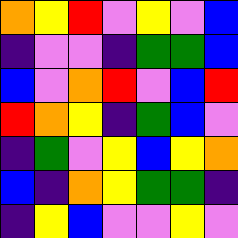[["orange", "yellow", "red", "violet", "yellow", "violet", "blue"], ["indigo", "violet", "violet", "indigo", "green", "green", "blue"], ["blue", "violet", "orange", "red", "violet", "blue", "red"], ["red", "orange", "yellow", "indigo", "green", "blue", "violet"], ["indigo", "green", "violet", "yellow", "blue", "yellow", "orange"], ["blue", "indigo", "orange", "yellow", "green", "green", "indigo"], ["indigo", "yellow", "blue", "violet", "violet", "yellow", "violet"]]